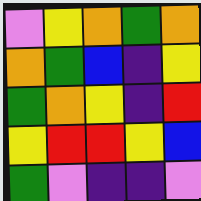[["violet", "yellow", "orange", "green", "orange"], ["orange", "green", "blue", "indigo", "yellow"], ["green", "orange", "yellow", "indigo", "red"], ["yellow", "red", "red", "yellow", "blue"], ["green", "violet", "indigo", "indigo", "violet"]]